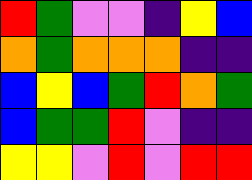[["red", "green", "violet", "violet", "indigo", "yellow", "blue"], ["orange", "green", "orange", "orange", "orange", "indigo", "indigo"], ["blue", "yellow", "blue", "green", "red", "orange", "green"], ["blue", "green", "green", "red", "violet", "indigo", "indigo"], ["yellow", "yellow", "violet", "red", "violet", "red", "red"]]